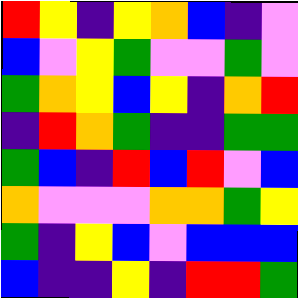[["red", "yellow", "indigo", "yellow", "orange", "blue", "indigo", "violet"], ["blue", "violet", "yellow", "green", "violet", "violet", "green", "violet"], ["green", "orange", "yellow", "blue", "yellow", "indigo", "orange", "red"], ["indigo", "red", "orange", "green", "indigo", "indigo", "green", "green"], ["green", "blue", "indigo", "red", "blue", "red", "violet", "blue"], ["orange", "violet", "violet", "violet", "orange", "orange", "green", "yellow"], ["green", "indigo", "yellow", "blue", "violet", "blue", "blue", "blue"], ["blue", "indigo", "indigo", "yellow", "indigo", "red", "red", "green"]]